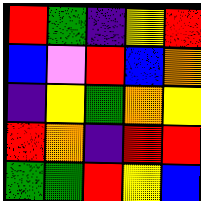[["red", "green", "indigo", "yellow", "red"], ["blue", "violet", "red", "blue", "orange"], ["indigo", "yellow", "green", "orange", "yellow"], ["red", "orange", "indigo", "red", "red"], ["green", "green", "red", "yellow", "blue"]]